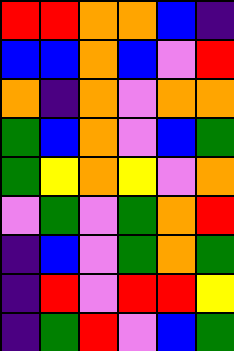[["red", "red", "orange", "orange", "blue", "indigo"], ["blue", "blue", "orange", "blue", "violet", "red"], ["orange", "indigo", "orange", "violet", "orange", "orange"], ["green", "blue", "orange", "violet", "blue", "green"], ["green", "yellow", "orange", "yellow", "violet", "orange"], ["violet", "green", "violet", "green", "orange", "red"], ["indigo", "blue", "violet", "green", "orange", "green"], ["indigo", "red", "violet", "red", "red", "yellow"], ["indigo", "green", "red", "violet", "blue", "green"]]